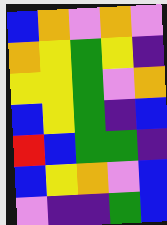[["blue", "orange", "violet", "orange", "violet"], ["orange", "yellow", "green", "yellow", "indigo"], ["yellow", "yellow", "green", "violet", "orange"], ["blue", "yellow", "green", "indigo", "blue"], ["red", "blue", "green", "green", "indigo"], ["blue", "yellow", "orange", "violet", "blue"], ["violet", "indigo", "indigo", "green", "blue"]]